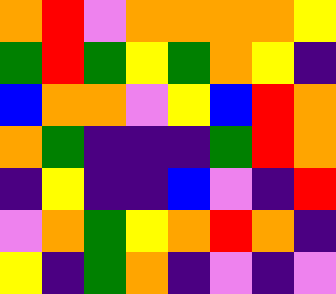[["orange", "red", "violet", "orange", "orange", "orange", "orange", "yellow"], ["green", "red", "green", "yellow", "green", "orange", "yellow", "indigo"], ["blue", "orange", "orange", "violet", "yellow", "blue", "red", "orange"], ["orange", "green", "indigo", "indigo", "indigo", "green", "red", "orange"], ["indigo", "yellow", "indigo", "indigo", "blue", "violet", "indigo", "red"], ["violet", "orange", "green", "yellow", "orange", "red", "orange", "indigo"], ["yellow", "indigo", "green", "orange", "indigo", "violet", "indigo", "violet"]]